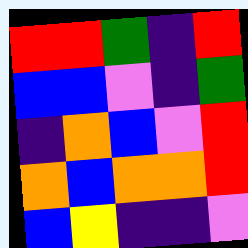[["red", "red", "green", "indigo", "red"], ["blue", "blue", "violet", "indigo", "green"], ["indigo", "orange", "blue", "violet", "red"], ["orange", "blue", "orange", "orange", "red"], ["blue", "yellow", "indigo", "indigo", "violet"]]